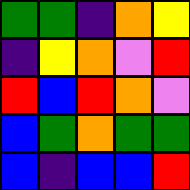[["green", "green", "indigo", "orange", "yellow"], ["indigo", "yellow", "orange", "violet", "red"], ["red", "blue", "red", "orange", "violet"], ["blue", "green", "orange", "green", "green"], ["blue", "indigo", "blue", "blue", "red"]]